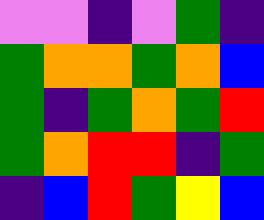[["violet", "violet", "indigo", "violet", "green", "indigo"], ["green", "orange", "orange", "green", "orange", "blue"], ["green", "indigo", "green", "orange", "green", "red"], ["green", "orange", "red", "red", "indigo", "green"], ["indigo", "blue", "red", "green", "yellow", "blue"]]